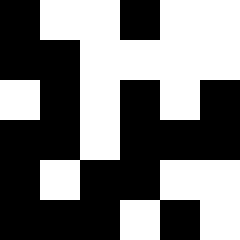[["black", "white", "white", "black", "white", "white"], ["black", "black", "white", "white", "white", "white"], ["white", "black", "white", "black", "white", "black"], ["black", "black", "white", "black", "black", "black"], ["black", "white", "black", "black", "white", "white"], ["black", "black", "black", "white", "black", "white"]]